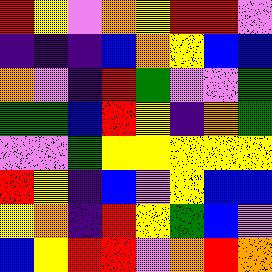[["red", "yellow", "violet", "orange", "yellow", "red", "red", "violet"], ["indigo", "indigo", "indigo", "blue", "orange", "yellow", "blue", "blue"], ["orange", "violet", "indigo", "red", "green", "violet", "violet", "green"], ["green", "green", "blue", "red", "yellow", "indigo", "orange", "green"], ["violet", "violet", "green", "yellow", "yellow", "yellow", "yellow", "yellow"], ["red", "yellow", "indigo", "blue", "violet", "yellow", "blue", "blue"], ["yellow", "orange", "indigo", "red", "yellow", "green", "blue", "violet"], ["blue", "yellow", "red", "red", "violet", "orange", "red", "orange"]]